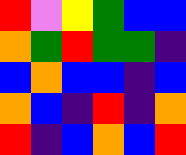[["red", "violet", "yellow", "green", "blue", "blue"], ["orange", "green", "red", "green", "green", "indigo"], ["blue", "orange", "blue", "blue", "indigo", "blue"], ["orange", "blue", "indigo", "red", "indigo", "orange"], ["red", "indigo", "blue", "orange", "blue", "red"]]